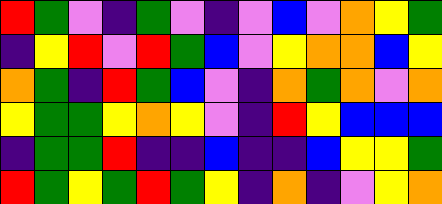[["red", "green", "violet", "indigo", "green", "violet", "indigo", "violet", "blue", "violet", "orange", "yellow", "green"], ["indigo", "yellow", "red", "violet", "red", "green", "blue", "violet", "yellow", "orange", "orange", "blue", "yellow"], ["orange", "green", "indigo", "red", "green", "blue", "violet", "indigo", "orange", "green", "orange", "violet", "orange"], ["yellow", "green", "green", "yellow", "orange", "yellow", "violet", "indigo", "red", "yellow", "blue", "blue", "blue"], ["indigo", "green", "green", "red", "indigo", "indigo", "blue", "indigo", "indigo", "blue", "yellow", "yellow", "green"], ["red", "green", "yellow", "green", "red", "green", "yellow", "indigo", "orange", "indigo", "violet", "yellow", "orange"]]